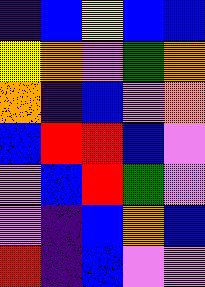[["indigo", "blue", "yellow", "blue", "blue"], ["yellow", "orange", "violet", "green", "orange"], ["orange", "indigo", "blue", "violet", "orange"], ["blue", "red", "red", "blue", "violet"], ["violet", "blue", "red", "green", "violet"], ["violet", "indigo", "blue", "orange", "blue"], ["red", "indigo", "blue", "violet", "violet"]]